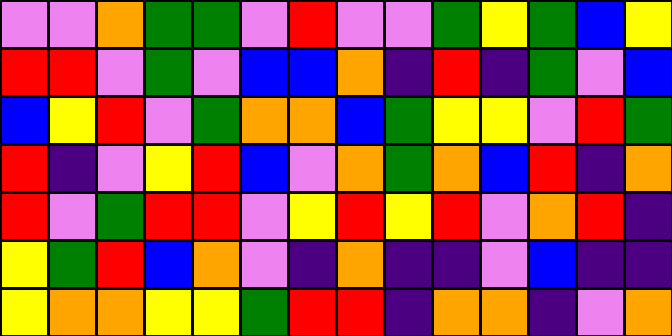[["violet", "violet", "orange", "green", "green", "violet", "red", "violet", "violet", "green", "yellow", "green", "blue", "yellow"], ["red", "red", "violet", "green", "violet", "blue", "blue", "orange", "indigo", "red", "indigo", "green", "violet", "blue"], ["blue", "yellow", "red", "violet", "green", "orange", "orange", "blue", "green", "yellow", "yellow", "violet", "red", "green"], ["red", "indigo", "violet", "yellow", "red", "blue", "violet", "orange", "green", "orange", "blue", "red", "indigo", "orange"], ["red", "violet", "green", "red", "red", "violet", "yellow", "red", "yellow", "red", "violet", "orange", "red", "indigo"], ["yellow", "green", "red", "blue", "orange", "violet", "indigo", "orange", "indigo", "indigo", "violet", "blue", "indigo", "indigo"], ["yellow", "orange", "orange", "yellow", "yellow", "green", "red", "red", "indigo", "orange", "orange", "indigo", "violet", "orange"]]